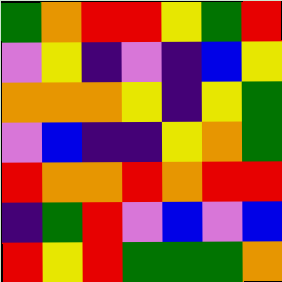[["green", "orange", "red", "red", "yellow", "green", "red"], ["violet", "yellow", "indigo", "violet", "indigo", "blue", "yellow"], ["orange", "orange", "orange", "yellow", "indigo", "yellow", "green"], ["violet", "blue", "indigo", "indigo", "yellow", "orange", "green"], ["red", "orange", "orange", "red", "orange", "red", "red"], ["indigo", "green", "red", "violet", "blue", "violet", "blue"], ["red", "yellow", "red", "green", "green", "green", "orange"]]